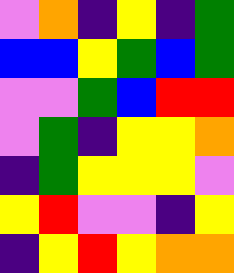[["violet", "orange", "indigo", "yellow", "indigo", "green"], ["blue", "blue", "yellow", "green", "blue", "green"], ["violet", "violet", "green", "blue", "red", "red"], ["violet", "green", "indigo", "yellow", "yellow", "orange"], ["indigo", "green", "yellow", "yellow", "yellow", "violet"], ["yellow", "red", "violet", "violet", "indigo", "yellow"], ["indigo", "yellow", "red", "yellow", "orange", "orange"]]